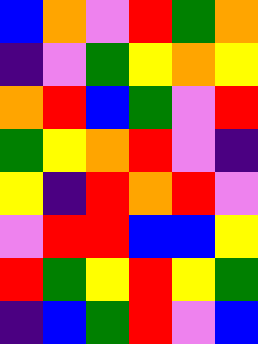[["blue", "orange", "violet", "red", "green", "orange"], ["indigo", "violet", "green", "yellow", "orange", "yellow"], ["orange", "red", "blue", "green", "violet", "red"], ["green", "yellow", "orange", "red", "violet", "indigo"], ["yellow", "indigo", "red", "orange", "red", "violet"], ["violet", "red", "red", "blue", "blue", "yellow"], ["red", "green", "yellow", "red", "yellow", "green"], ["indigo", "blue", "green", "red", "violet", "blue"]]